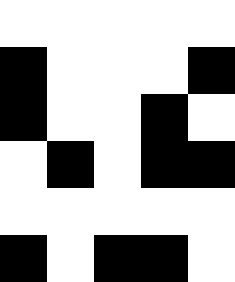[["white", "white", "white", "white", "white"], ["black", "white", "white", "white", "black"], ["black", "white", "white", "black", "white"], ["white", "black", "white", "black", "black"], ["white", "white", "white", "white", "white"], ["black", "white", "black", "black", "white"]]